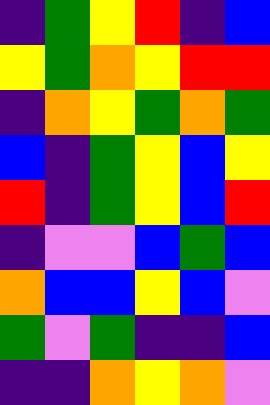[["indigo", "green", "yellow", "red", "indigo", "blue"], ["yellow", "green", "orange", "yellow", "red", "red"], ["indigo", "orange", "yellow", "green", "orange", "green"], ["blue", "indigo", "green", "yellow", "blue", "yellow"], ["red", "indigo", "green", "yellow", "blue", "red"], ["indigo", "violet", "violet", "blue", "green", "blue"], ["orange", "blue", "blue", "yellow", "blue", "violet"], ["green", "violet", "green", "indigo", "indigo", "blue"], ["indigo", "indigo", "orange", "yellow", "orange", "violet"]]